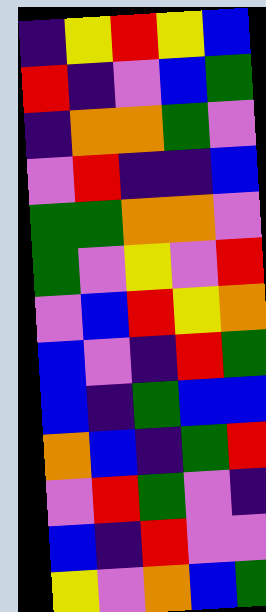[["indigo", "yellow", "red", "yellow", "blue"], ["red", "indigo", "violet", "blue", "green"], ["indigo", "orange", "orange", "green", "violet"], ["violet", "red", "indigo", "indigo", "blue"], ["green", "green", "orange", "orange", "violet"], ["green", "violet", "yellow", "violet", "red"], ["violet", "blue", "red", "yellow", "orange"], ["blue", "violet", "indigo", "red", "green"], ["blue", "indigo", "green", "blue", "blue"], ["orange", "blue", "indigo", "green", "red"], ["violet", "red", "green", "violet", "indigo"], ["blue", "indigo", "red", "violet", "violet"], ["yellow", "violet", "orange", "blue", "green"]]